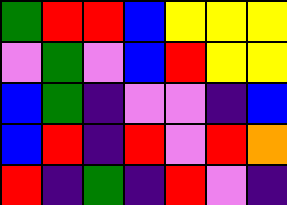[["green", "red", "red", "blue", "yellow", "yellow", "yellow"], ["violet", "green", "violet", "blue", "red", "yellow", "yellow"], ["blue", "green", "indigo", "violet", "violet", "indigo", "blue"], ["blue", "red", "indigo", "red", "violet", "red", "orange"], ["red", "indigo", "green", "indigo", "red", "violet", "indigo"]]